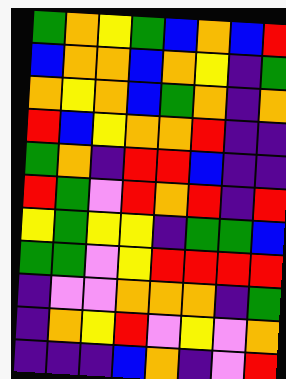[["green", "orange", "yellow", "green", "blue", "orange", "blue", "red"], ["blue", "orange", "orange", "blue", "orange", "yellow", "indigo", "green"], ["orange", "yellow", "orange", "blue", "green", "orange", "indigo", "orange"], ["red", "blue", "yellow", "orange", "orange", "red", "indigo", "indigo"], ["green", "orange", "indigo", "red", "red", "blue", "indigo", "indigo"], ["red", "green", "violet", "red", "orange", "red", "indigo", "red"], ["yellow", "green", "yellow", "yellow", "indigo", "green", "green", "blue"], ["green", "green", "violet", "yellow", "red", "red", "red", "red"], ["indigo", "violet", "violet", "orange", "orange", "orange", "indigo", "green"], ["indigo", "orange", "yellow", "red", "violet", "yellow", "violet", "orange"], ["indigo", "indigo", "indigo", "blue", "orange", "indigo", "violet", "red"]]